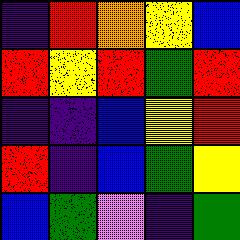[["indigo", "red", "orange", "yellow", "blue"], ["red", "yellow", "red", "green", "red"], ["indigo", "indigo", "blue", "yellow", "red"], ["red", "indigo", "blue", "green", "yellow"], ["blue", "green", "violet", "indigo", "green"]]